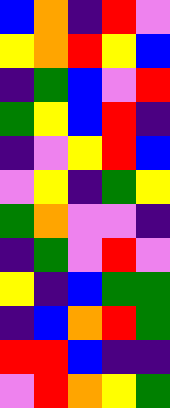[["blue", "orange", "indigo", "red", "violet"], ["yellow", "orange", "red", "yellow", "blue"], ["indigo", "green", "blue", "violet", "red"], ["green", "yellow", "blue", "red", "indigo"], ["indigo", "violet", "yellow", "red", "blue"], ["violet", "yellow", "indigo", "green", "yellow"], ["green", "orange", "violet", "violet", "indigo"], ["indigo", "green", "violet", "red", "violet"], ["yellow", "indigo", "blue", "green", "green"], ["indigo", "blue", "orange", "red", "green"], ["red", "red", "blue", "indigo", "indigo"], ["violet", "red", "orange", "yellow", "green"]]